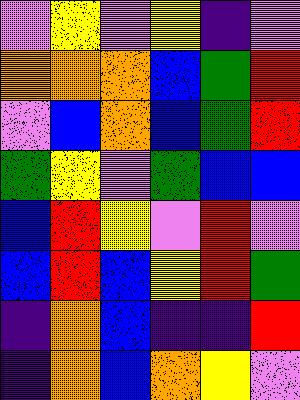[["violet", "yellow", "violet", "yellow", "indigo", "violet"], ["orange", "orange", "orange", "blue", "green", "red"], ["violet", "blue", "orange", "blue", "green", "red"], ["green", "yellow", "violet", "green", "blue", "blue"], ["blue", "red", "yellow", "violet", "red", "violet"], ["blue", "red", "blue", "yellow", "red", "green"], ["indigo", "orange", "blue", "indigo", "indigo", "red"], ["indigo", "orange", "blue", "orange", "yellow", "violet"]]